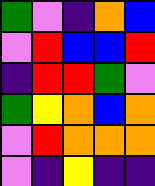[["green", "violet", "indigo", "orange", "blue"], ["violet", "red", "blue", "blue", "red"], ["indigo", "red", "red", "green", "violet"], ["green", "yellow", "orange", "blue", "orange"], ["violet", "red", "orange", "orange", "orange"], ["violet", "indigo", "yellow", "indigo", "indigo"]]